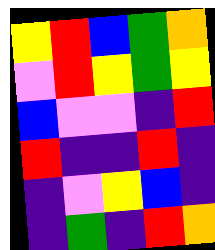[["yellow", "red", "blue", "green", "orange"], ["violet", "red", "yellow", "green", "yellow"], ["blue", "violet", "violet", "indigo", "red"], ["red", "indigo", "indigo", "red", "indigo"], ["indigo", "violet", "yellow", "blue", "indigo"], ["indigo", "green", "indigo", "red", "orange"]]